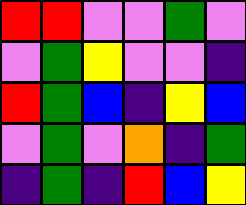[["red", "red", "violet", "violet", "green", "violet"], ["violet", "green", "yellow", "violet", "violet", "indigo"], ["red", "green", "blue", "indigo", "yellow", "blue"], ["violet", "green", "violet", "orange", "indigo", "green"], ["indigo", "green", "indigo", "red", "blue", "yellow"]]